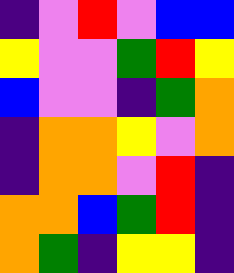[["indigo", "violet", "red", "violet", "blue", "blue"], ["yellow", "violet", "violet", "green", "red", "yellow"], ["blue", "violet", "violet", "indigo", "green", "orange"], ["indigo", "orange", "orange", "yellow", "violet", "orange"], ["indigo", "orange", "orange", "violet", "red", "indigo"], ["orange", "orange", "blue", "green", "red", "indigo"], ["orange", "green", "indigo", "yellow", "yellow", "indigo"]]